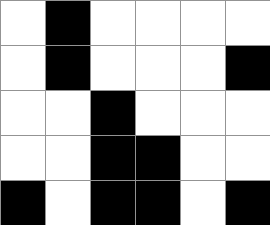[["white", "black", "white", "white", "white", "white"], ["white", "black", "white", "white", "white", "black"], ["white", "white", "black", "white", "white", "white"], ["white", "white", "black", "black", "white", "white"], ["black", "white", "black", "black", "white", "black"]]